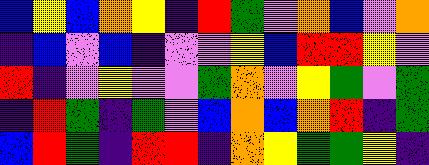[["blue", "yellow", "blue", "orange", "yellow", "indigo", "red", "green", "violet", "orange", "blue", "violet", "orange"], ["indigo", "blue", "violet", "blue", "indigo", "violet", "violet", "yellow", "blue", "red", "red", "yellow", "violet"], ["red", "indigo", "violet", "yellow", "violet", "violet", "green", "orange", "violet", "yellow", "green", "violet", "green"], ["indigo", "red", "green", "indigo", "green", "violet", "blue", "orange", "blue", "orange", "red", "indigo", "green"], ["blue", "red", "green", "indigo", "red", "red", "indigo", "orange", "yellow", "green", "green", "yellow", "indigo"]]